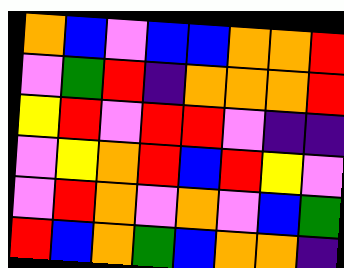[["orange", "blue", "violet", "blue", "blue", "orange", "orange", "red"], ["violet", "green", "red", "indigo", "orange", "orange", "orange", "red"], ["yellow", "red", "violet", "red", "red", "violet", "indigo", "indigo"], ["violet", "yellow", "orange", "red", "blue", "red", "yellow", "violet"], ["violet", "red", "orange", "violet", "orange", "violet", "blue", "green"], ["red", "blue", "orange", "green", "blue", "orange", "orange", "indigo"]]